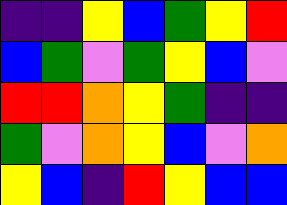[["indigo", "indigo", "yellow", "blue", "green", "yellow", "red"], ["blue", "green", "violet", "green", "yellow", "blue", "violet"], ["red", "red", "orange", "yellow", "green", "indigo", "indigo"], ["green", "violet", "orange", "yellow", "blue", "violet", "orange"], ["yellow", "blue", "indigo", "red", "yellow", "blue", "blue"]]